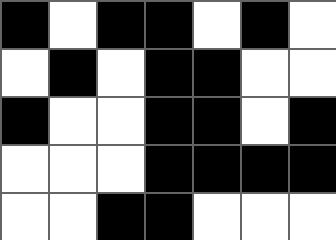[["black", "white", "black", "black", "white", "black", "white"], ["white", "black", "white", "black", "black", "white", "white"], ["black", "white", "white", "black", "black", "white", "black"], ["white", "white", "white", "black", "black", "black", "black"], ["white", "white", "black", "black", "white", "white", "white"]]